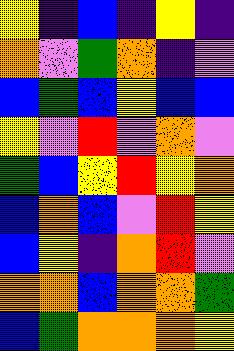[["yellow", "indigo", "blue", "indigo", "yellow", "indigo"], ["orange", "violet", "green", "orange", "indigo", "violet"], ["blue", "green", "blue", "yellow", "blue", "blue"], ["yellow", "violet", "red", "violet", "orange", "violet"], ["green", "blue", "yellow", "red", "yellow", "orange"], ["blue", "orange", "blue", "violet", "red", "yellow"], ["blue", "yellow", "indigo", "orange", "red", "violet"], ["orange", "orange", "blue", "orange", "orange", "green"], ["blue", "green", "orange", "orange", "orange", "yellow"]]